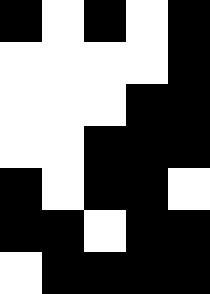[["black", "white", "black", "white", "black"], ["white", "white", "white", "white", "black"], ["white", "white", "white", "black", "black"], ["white", "white", "black", "black", "black"], ["black", "white", "black", "black", "white"], ["black", "black", "white", "black", "black"], ["white", "black", "black", "black", "black"]]